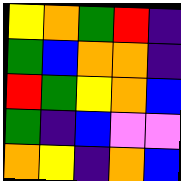[["yellow", "orange", "green", "red", "indigo"], ["green", "blue", "orange", "orange", "indigo"], ["red", "green", "yellow", "orange", "blue"], ["green", "indigo", "blue", "violet", "violet"], ["orange", "yellow", "indigo", "orange", "blue"]]